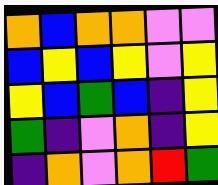[["orange", "blue", "orange", "orange", "violet", "violet"], ["blue", "yellow", "blue", "yellow", "violet", "yellow"], ["yellow", "blue", "green", "blue", "indigo", "yellow"], ["green", "indigo", "violet", "orange", "indigo", "yellow"], ["indigo", "orange", "violet", "orange", "red", "green"]]